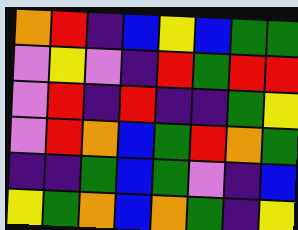[["orange", "red", "indigo", "blue", "yellow", "blue", "green", "green"], ["violet", "yellow", "violet", "indigo", "red", "green", "red", "red"], ["violet", "red", "indigo", "red", "indigo", "indigo", "green", "yellow"], ["violet", "red", "orange", "blue", "green", "red", "orange", "green"], ["indigo", "indigo", "green", "blue", "green", "violet", "indigo", "blue"], ["yellow", "green", "orange", "blue", "orange", "green", "indigo", "yellow"]]